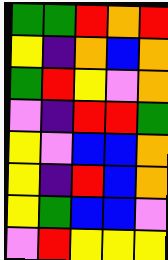[["green", "green", "red", "orange", "red"], ["yellow", "indigo", "orange", "blue", "orange"], ["green", "red", "yellow", "violet", "orange"], ["violet", "indigo", "red", "red", "green"], ["yellow", "violet", "blue", "blue", "orange"], ["yellow", "indigo", "red", "blue", "orange"], ["yellow", "green", "blue", "blue", "violet"], ["violet", "red", "yellow", "yellow", "yellow"]]